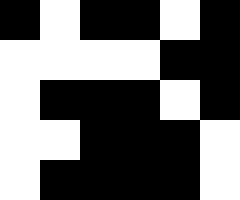[["black", "white", "black", "black", "white", "black"], ["white", "white", "white", "white", "black", "black"], ["white", "black", "black", "black", "white", "black"], ["white", "white", "black", "black", "black", "white"], ["white", "black", "black", "black", "black", "white"]]